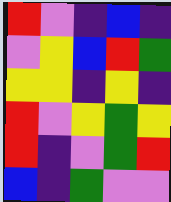[["red", "violet", "indigo", "blue", "indigo"], ["violet", "yellow", "blue", "red", "green"], ["yellow", "yellow", "indigo", "yellow", "indigo"], ["red", "violet", "yellow", "green", "yellow"], ["red", "indigo", "violet", "green", "red"], ["blue", "indigo", "green", "violet", "violet"]]